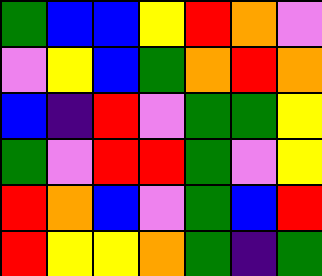[["green", "blue", "blue", "yellow", "red", "orange", "violet"], ["violet", "yellow", "blue", "green", "orange", "red", "orange"], ["blue", "indigo", "red", "violet", "green", "green", "yellow"], ["green", "violet", "red", "red", "green", "violet", "yellow"], ["red", "orange", "blue", "violet", "green", "blue", "red"], ["red", "yellow", "yellow", "orange", "green", "indigo", "green"]]